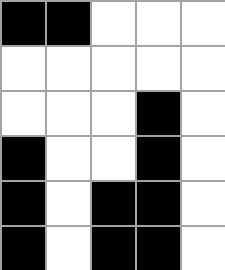[["black", "black", "white", "white", "white"], ["white", "white", "white", "white", "white"], ["white", "white", "white", "black", "white"], ["black", "white", "white", "black", "white"], ["black", "white", "black", "black", "white"], ["black", "white", "black", "black", "white"]]